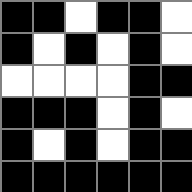[["black", "black", "white", "black", "black", "white"], ["black", "white", "black", "white", "black", "white"], ["white", "white", "white", "white", "black", "black"], ["black", "black", "black", "white", "black", "white"], ["black", "white", "black", "white", "black", "black"], ["black", "black", "black", "black", "black", "black"]]